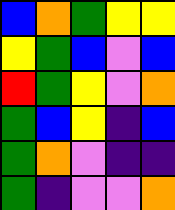[["blue", "orange", "green", "yellow", "yellow"], ["yellow", "green", "blue", "violet", "blue"], ["red", "green", "yellow", "violet", "orange"], ["green", "blue", "yellow", "indigo", "blue"], ["green", "orange", "violet", "indigo", "indigo"], ["green", "indigo", "violet", "violet", "orange"]]